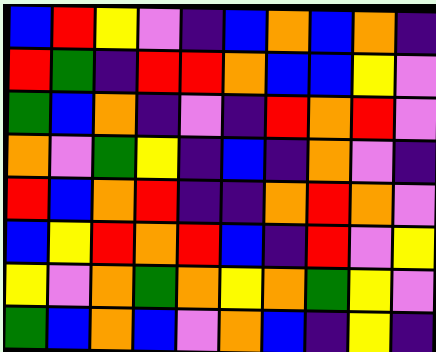[["blue", "red", "yellow", "violet", "indigo", "blue", "orange", "blue", "orange", "indigo"], ["red", "green", "indigo", "red", "red", "orange", "blue", "blue", "yellow", "violet"], ["green", "blue", "orange", "indigo", "violet", "indigo", "red", "orange", "red", "violet"], ["orange", "violet", "green", "yellow", "indigo", "blue", "indigo", "orange", "violet", "indigo"], ["red", "blue", "orange", "red", "indigo", "indigo", "orange", "red", "orange", "violet"], ["blue", "yellow", "red", "orange", "red", "blue", "indigo", "red", "violet", "yellow"], ["yellow", "violet", "orange", "green", "orange", "yellow", "orange", "green", "yellow", "violet"], ["green", "blue", "orange", "blue", "violet", "orange", "blue", "indigo", "yellow", "indigo"]]